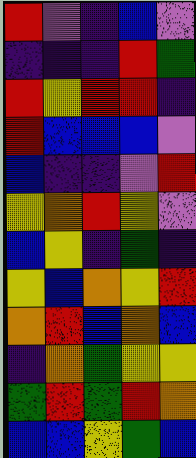[["red", "violet", "indigo", "blue", "violet"], ["indigo", "indigo", "indigo", "red", "green"], ["red", "yellow", "red", "red", "indigo"], ["red", "blue", "blue", "blue", "violet"], ["blue", "indigo", "indigo", "violet", "red"], ["yellow", "orange", "red", "yellow", "violet"], ["blue", "yellow", "indigo", "green", "indigo"], ["yellow", "blue", "orange", "yellow", "red"], ["orange", "red", "blue", "orange", "blue"], ["indigo", "orange", "green", "yellow", "yellow"], ["green", "red", "green", "red", "orange"], ["blue", "blue", "yellow", "green", "blue"]]